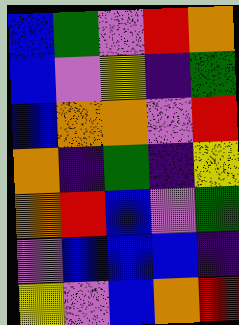[["blue", "green", "violet", "red", "orange"], ["blue", "violet", "yellow", "indigo", "green"], ["blue", "orange", "orange", "violet", "red"], ["orange", "indigo", "green", "indigo", "yellow"], ["orange", "red", "blue", "violet", "green"], ["violet", "blue", "blue", "blue", "indigo"], ["yellow", "violet", "blue", "orange", "red"]]